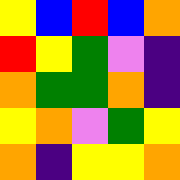[["yellow", "blue", "red", "blue", "orange"], ["red", "yellow", "green", "violet", "indigo"], ["orange", "green", "green", "orange", "indigo"], ["yellow", "orange", "violet", "green", "yellow"], ["orange", "indigo", "yellow", "yellow", "orange"]]